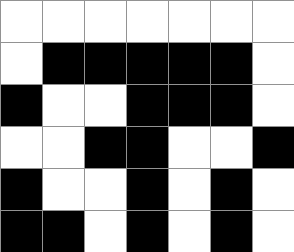[["white", "white", "white", "white", "white", "white", "white"], ["white", "black", "black", "black", "black", "black", "white"], ["black", "white", "white", "black", "black", "black", "white"], ["white", "white", "black", "black", "white", "white", "black"], ["black", "white", "white", "black", "white", "black", "white"], ["black", "black", "white", "black", "white", "black", "white"]]